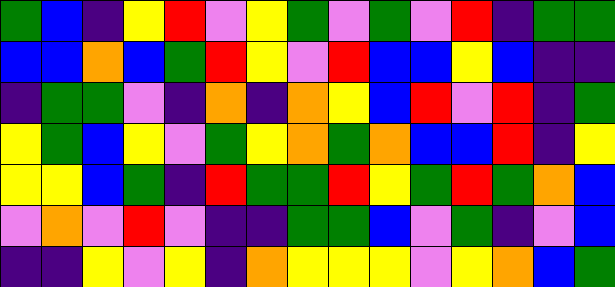[["green", "blue", "indigo", "yellow", "red", "violet", "yellow", "green", "violet", "green", "violet", "red", "indigo", "green", "green"], ["blue", "blue", "orange", "blue", "green", "red", "yellow", "violet", "red", "blue", "blue", "yellow", "blue", "indigo", "indigo"], ["indigo", "green", "green", "violet", "indigo", "orange", "indigo", "orange", "yellow", "blue", "red", "violet", "red", "indigo", "green"], ["yellow", "green", "blue", "yellow", "violet", "green", "yellow", "orange", "green", "orange", "blue", "blue", "red", "indigo", "yellow"], ["yellow", "yellow", "blue", "green", "indigo", "red", "green", "green", "red", "yellow", "green", "red", "green", "orange", "blue"], ["violet", "orange", "violet", "red", "violet", "indigo", "indigo", "green", "green", "blue", "violet", "green", "indigo", "violet", "blue"], ["indigo", "indigo", "yellow", "violet", "yellow", "indigo", "orange", "yellow", "yellow", "yellow", "violet", "yellow", "orange", "blue", "green"]]